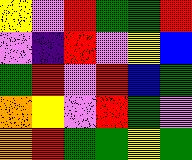[["yellow", "violet", "red", "green", "green", "red"], ["violet", "indigo", "red", "violet", "yellow", "blue"], ["green", "red", "violet", "red", "blue", "green"], ["orange", "yellow", "violet", "red", "green", "violet"], ["orange", "red", "green", "green", "yellow", "green"]]